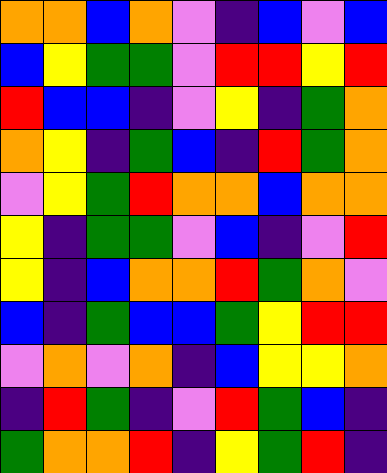[["orange", "orange", "blue", "orange", "violet", "indigo", "blue", "violet", "blue"], ["blue", "yellow", "green", "green", "violet", "red", "red", "yellow", "red"], ["red", "blue", "blue", "indigo", "violet", "yellow", "indigo", "green", "orange"], ["orange", "yellow", "indigo", "green", "blue", "indigo", "red", "green", "orange"], ["violet", "yellow", "green", "red", "orange", "orange", "blue", "orange", "orange"], ["yellow", "indigo", "green", "green", "violet", "blue", "indigo", "violet", "red"], ["yellow", "indigo", "blue", "orange", "orange", "red", "green", "orange", "violet"], ["blue", "indigo", "green", "blue", "blue", "green", "yellow", "red", "red"], ["violet", "orange", "violet", "orange", "indigo", "blue", "yellow", "yellow", "orange"], ["indigo", "red", "green", "indigo", "violet", "red", "green", "blue", "indigo"], ["green", "orange", "orange", "red", "indigo", "yellow", "green", "red", "indigo"]]